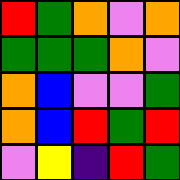[["red", "green", "orange", "violet", "orange"], ["green", "green", "green", "orange", "violet"], ["orange", "blue", "violet", "violet", "green"], ["orange", "blue", "red", "green", "red"], ["violet", "yellow", "indigo", "red", "green"]]